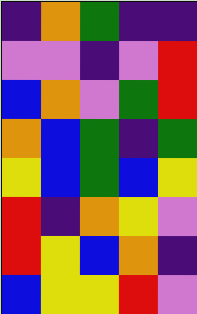[["indigo", "orange", "green", "indigo", "indigo"], ["violet", "violet", "indigo", "violet", "red"], ["blue", "orange", "violet", "green", "red"], ["orange", "blue", "green", "indigo", "green"], ["yellow", "blue", "green", "blue", "yellow"], ["red", "indigo", "orange", "yellow", "violet"], ["red", "yellow", "blue", "orange", "indigo"], ["blue", "yellow", "yellow", "red", "violet"]]